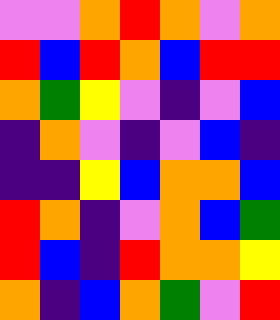[["violet", "violet", "orange", "red", "orange", "violet", "orange"], ["red", "blue", "red", "orange", "blue", "red", "red"], ["orange", "green", "yellow", "violet", "indigo", "violet", "blue"], ["indigo", "orange", "violet", "indigo", "violet", "blue", "indigo"], ["indigo", "indigo", "yellow", "blue", "orange", "orange", "blue"], ["red", "orange", "indigo", "violet", "orange", "blue", "green"], ["red", "blue", "indigo", "red", "orange", "orange", "yellow"], ["orange", "indigo", "blue", "orange", "green", "violet", "red"]]